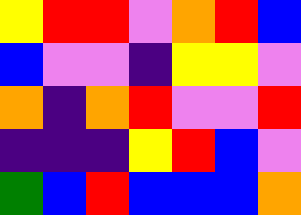[["yellow", "red", "red", "violet", "orange", "red", "blue"], ["blue", "violet", "violet", "indigo", "yellow", "yellow", "violet"], ["orange", "indigo", "orange", "red", "violet", "violet", "red"], ["indigo", "indigo", "indigo", "yellow", "red", "blue", "violet"], ["green", "blue", "red", "blue", "blue", "blue", "orange"]]